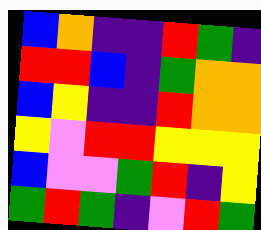[["blue", "orange", "indigo", "indigo", "red", "green", "indigo"], ["red", "red", "blue", "indigo", "green", "orange", "orange"], ["blue", "yellow", "indigo", "indigo", "red", "orange", "orange"], ["yellow", "violet", "red", "red", "yellow", "yellow", "yellow"], ["blue", "violet", "violet", "green", "red", "indigo", "yellow"], ["green", "red", "green", "indigo", "violet", "red", "green"]]